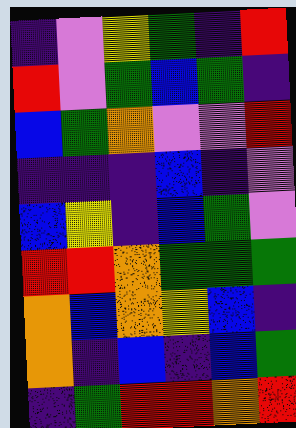[["indigo", "violet", "yellow", "green", "indigo", "red"], ["red", "violet", "green", "blue", "green", "indigo"], ["blue", "green", "orange", "violet", "violet", "red"], ["indigo", "indigo", "indigo", "blue", "indigo", "violet"], ["blue", "yellow", "indigo", "blue", "green", "violet"], ["red", "red", "orange", "green", "green", "green"], ["orange", "blue", "orange", "yellow", "blue", "indigo"], ["orange", "indigo", "blue", "indigo", "blue", "green"], ["indigo", "green", "red", "red", "orange", "red"]]